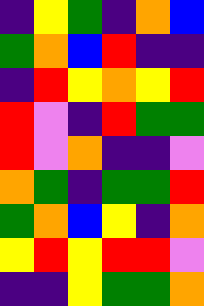[["indigo", "yellow", "green", "indigo", "orange", "blue"], ["green", "orange", "blue", "red", "indigo", "indigo"], ["indigo", "red", "yellow", "orange", "yellow", "red"], ["red", "violet", "indigo", "red", "green", "green"], ["red", "violet", "orange", "indigo", "indigo", "violet"], ["orange", "green", "indigo", "green", "green", "red"], ["green", "orange", "blue", "yellow", "indigo", "orange"], ["yellow", "red", "yellow", "red", "red", "violet"], ["indigo", "indigo", "yellow", "green", "green", "orange"]]